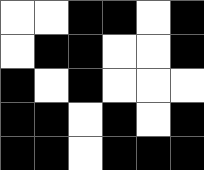[["white", "white", "black", "black", "white", "black"], ["white", "black", "black", "white", "white", "black"], ["black", "white", "black", "white", "white", "white"], ["black", "black", "white", "black", "white", "black"], ["black", "black", "white", "black", "black", "black"]]